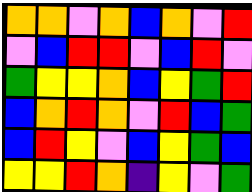[["orange", "orange", "violet", "orange", "blue", "orange", "violet", "red"], ["violet", "blue", "red", "red", "violet", "blue", "red", "violet"], ["green", "yellow", "yellow", "orange", "blue", "yellow", "green", "red"], ["blue", "orange", "red", "orange", "violet", "red", "blue", "green"], ["blue", "red", "yellow", "violet", "blue", "yellow", "green", "blue"], ["yellow", "yellow", "red", "orange", "indigo", "yellow", "violet", "green"]]